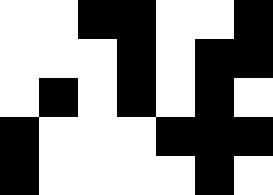[["white", "white", "black", "black", "white", "white", "black"], ["white", "white", "white", "black", "white", "black", "black"], ["white", "black", "white", "black", "white", "black", "white"], ["black", "white", "white", "white", "black", "black", "black"], ["black", "white", "white", "white", "white", "black", "white"]]